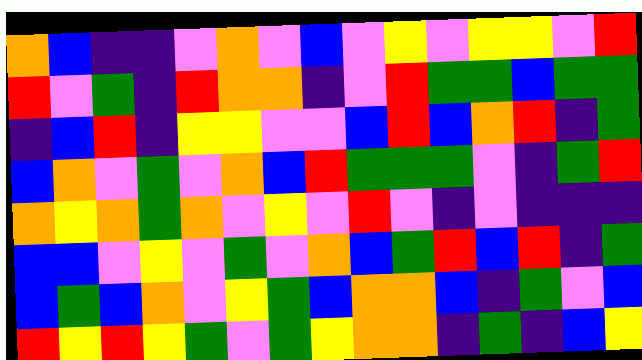[["orange", "blue", "indigo", "indigo", "violet", "orange", "violet", "blue", "violet", "yellow", "violet", "yellow", "yellow", "violet", "red"], ["red", "violet", "green", "indigo", "red", "orange", "orange", "indigo", "violet", "red", "green", "green", "blue", "green", "green"], ["indigo", "blue", "red", "indigo", "yellow", "yellow", "violet", "violet", "blue", "red", "blue", "orange", "red", "indigo", "green"], ["blue", "orange", "violet", "green", "violet", "orange", "blue", "red", "green", "green", "green", "violet", "indigo", "green", "red"], ["orange", "yellow", "orange", "green", "orange", "violet", "yellow", "violet", "red", "violet", "indigo", "violet", "indigo", "indigo", "indigo"], ["blue", "blue", "violet", "yellow", "violet", "green", "violet", "orange", "blue", "green", "red", "blue", "red", "indigo", "green"], ["blue", "green", "blue", "orange", "violet", "yellow", "green", "blue", "orange", "orange", "blue", "indigo", "green", "violet", "blue"], ["red", "yellow", "red", "yellow", "green", "violet", "green", "yellow", "orange", "orange", "indigo", "green", "indigo", "blue", "yellow"]]